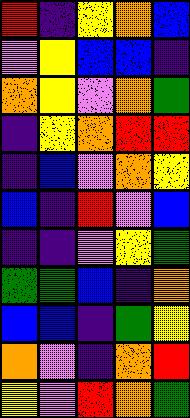[["red", "indigo", "yellow", "orange", "blue"], ["violet", "yellow", "blue", "blue", "indigo"], ["orange", "yellow", "violet", "orange", "green"], ["indigo", "yellow", "orange", "red", "red"], ["indigo", "blue", "violet", "orange", "yellow"], ["blue", "indigo", "red", "violet", "blue"], ["indigo", "indigo", "violet", "yellow", "green"], ["green", "green", "blue", "indigo", "orange"], ["blue", "blue", "indigo", "green", "yellow"], ["orange", "violet", "indigo", "orange", "red"], ["yellow", "violet", "red", "orange", "green"]]